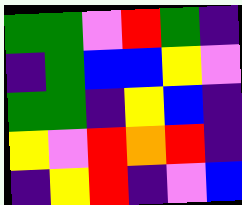[["green", "green", "violet", "red", "green", "indigo"], ["indigo", "green", "blue", "blue", "yellow", "violet"], ["green", "green", "indigo", "yellow", "blue", "indigo"], ["yellow", "violet", "red", "orange", "red", "indigo"], ["indigo", "yellow", "red", "indigo", "violet", "blue"]]